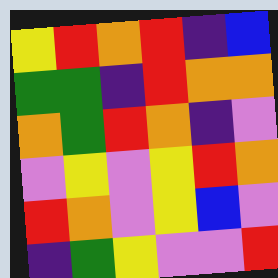[["yellow", "red", "orange", "red", "indigo", "blue"], ["green", "green", "indigo", "red", "orange", "orange"], ["orange", "green", "red", "orange", "indigo", "violet"], ["violet", "yellow", "violet", "yellow", "red", "orange"], ["red", "orange", "violet", "yellow", "blue", "violet"], ["indigo", "green", "yellow", "violet", "violet", "red"]]